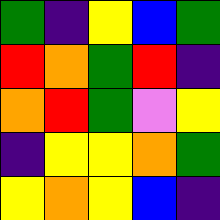[["green", "indigo", "yellow", "blue", "green"], ["red", "orange", "green", "red", "indigo"], ["orange", "red", "green", "violet", "yellow"], ["indigo", "yellow", "yellow", "orange", "green"], ["yellow", "orange", "yellow", "blue", "indigo"]]